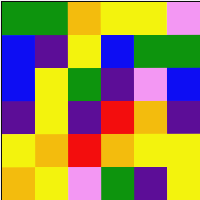[["green", "green", "orange", "yellow", "yellow", "violet"], ["blue", "indigo", "yellow", "blue", "green", "green"], ["blue", "yellow", "green", "indigo", "violet", "blue"], ["indigo", "yellow", "indigo", "red", "orange", "indigo"], ["yellow", "orange", "red", "orange", "yellow", "yellow"], ["orange", "yellow", "violet", "green", "indigo", "yellow"]]